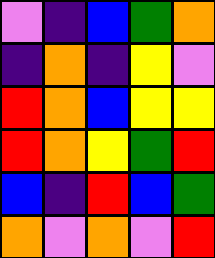[["violet", "indigo", "blue", "green", "orange"], ["indigo", "orange", "indigo", "yellow", "violet"], ["red", "orange", "blue", "yellow", "yellow"], ["red", "orange", "yellow", "green", "red"], ["blue", "indigo", "red", "blue", "green"], ["orange", "violet", "orange", "violet", "red"]]